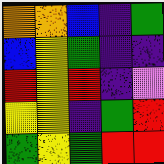[["orange", "orange", "blue", "indigo", "green"], ["blue", "yellow", "green", "indigo", "indigo"], ["red", "yellow", "red", "indigo", "violet"], ["yellow", "yellow", "indigo", "green", "red"], ["green", "yellow", "green", "red", "red"]]